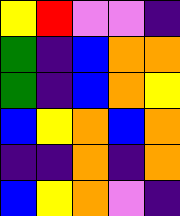[["yellow", "red", "violet", "violet", "indigo"], ["green", "indigo", "blue", "orange", "orange"], ["green", "indigo", "blue", "orange", "yellow"], ["blue", "yellow", "orange", "blue", "orange"], ["indigo", "indigo", "orange", "indigo", "orange"], ["blue", "yellow", "orange", "violet", "indigo"]]